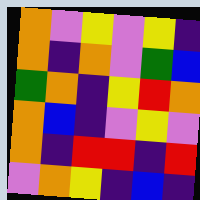[["orange", "violet", "yellow", "violet", "yellow", "indigo"], ["orange", "indigo", "orange", "violet", "green", "blue"], ["green", "orange", "indigo", "yellow", "red", "orange"], ["orange", "blue", "indigo", "violet", "yellow", "violet"], ["orange", "indigo", "red", "red", "indigo", "red"], ["violet", "orange", "yellow", "indigo", "blue", "indigo"]]